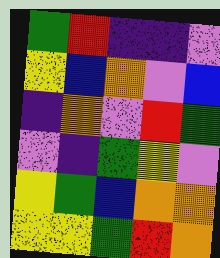[["green", "red", "indigo", "indigo", "violet"], ["yellow", "blue", "orange", "violet", "blue"], ["indigo", "orange", "violet", "red", "green"], ["violet", "indigo", "green", "yellow", "violet"], ["yellow", "green", "blue", "orange", "orange"], ["yellow", "yellow", "green", "red", "orange"]]